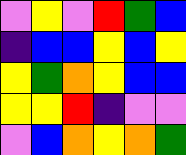[["violet", "yellow", "violet", "red", "green", "blue"], ["indigo", "blue", "blue", "yellow", "blue", "yellow"], ["yellow", "green", "orange", "yellow", "blue", "blue"], ["yellow", "yellow", "red", "indigo", "violet", "violet"], ["violet", "blue", "orange", "yellow", "orange", "green"]]